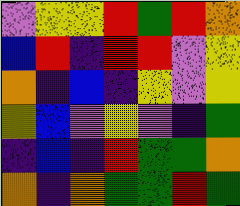[["violet", "yellow", "yellow", "red", "green", "red", "orange"], ["blue", "red", "indigo", "red", "red", "violet", "yellow"], ["orange", "indigo", "blue", "indigo", "yellow", "violet", "yellow"], ["yellow", "blue", "violet", "yellow", "violet", "indigo", "green"], ["indigo", "blue", "indigo", "red", "green", "green", "orange"], ["orange", "indigo", "orange", "green", "green", "red", "green"]]